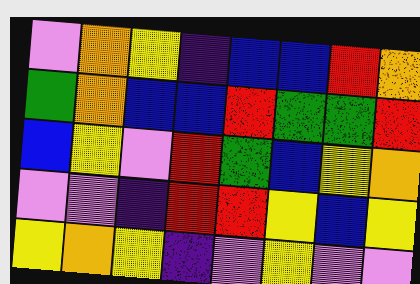[["violet", "orange", "yellow", "indigo", "blue", "blue", "red", "orange"], ["green", "orange", "blue", "blue", "red", "green", "green", "red"], ["blue", "yellow", "violet", "red", "green", "blue", "yellow", "orange"], ["violet", "violet", "indigo", "red", "red", "yellow", "blue", "yellow"], ["yellow", "orange", "yellow", "indigo", "violet", "yellow", "violet", "violet"]]